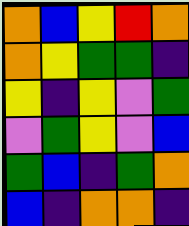[["orange", "blue", "yellow", "red", "orange"], ["orange", "yellow", "green", "green", "indigo"], ["yellow", "indigo", "yellow", "violet", "green"], ["violet", "green", "yellow", "violet", "blue"], ["green", "blue", "indigo", "green", "orange"], ["blue", "indigo", "orange", "orange", "indigo"]]